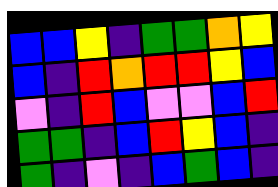[["blue", "blue", "yellow", "indigo", "green", "green", "orange", "yellow"], ["blue", "indigo", "red", "orange", "red", "red", "yellow", "blue"], ["violet", "indigo", "red", "blue", "violet", "violet", "blue", "red"], ["green", "green", "indigo", "blue", "red", "yellow", "blue", "indigo"], ["green", "indigo", "violet", "indigo", "blue", "green", "blue", "indigo"]]